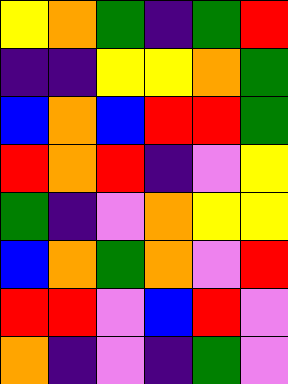[["yellow", "orange", "green", "indigo", "green", "red"], ["indigo", "indigo", "yellow", "yellow", "orange", "green"], ["blue", "orange", "blue", "red", "red", "green"], ["red", "orange", "red", "indigo", "violet", "yellow"], ["green", "indigo", "violet", "orange", "yellow", "yellow"], ["blue", "orange", "green", "orange", "violet", "red"], ["red", "red", "violet", "blue", "red", "violet"], ["orange", "indigo", "violet", "indigo", "green", "violet"]]